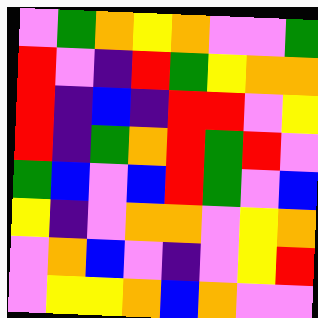[["violet", "green", "orange", "yellow", "orange", "violet", "violet", "green"], ["red", "violet", "indigo", "red", "green", "yellow", "orange", "orange"], ["red", "indigo", "blue", "indigo", "red", "red", "violet", "yellow"], ["red", "indigo", "green", "orange", "red", "green", "red", "violet"], ["green", "blue", "violet", "blue", "red", "green", "violet", "blue"], ["yellow", "indigo", "violet", "orange", "orange", "violet", "yellow", "orange"], ["violet", "orange", "blue", "violet", "indigo", "violet", "yellow", "red"], ["violet", "yellow", "yellow", "orange", "blue", "orange", "violet", "violet"]]